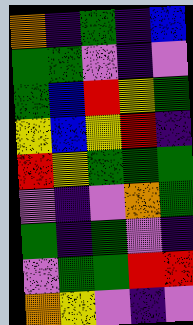[["orange", "indigo", "green", "indigo", "blue"], ["green", "green", "violet", "indigo", "violet"], ["green", "blue", "red", "yellow", "green"], ["yellow", "blue", "yellow", "red", "indigo"], ["red", "yellow", "green", "green", "green"], ["violet", "indigo", "violet", "orange", "green"], ["green", "indigo", "green", "violet", "indigo"], ["violet", "green", "green", "red", "red"], ["orange", "yellow", "violet", "indigo", "violet"]]